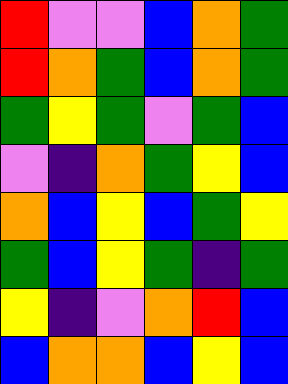[["red", "violet", "violet", "blue", "orange", "green"], ["red", "orange", "green", "blue", "orange", "green"], ["green", "yellow", "green", "violet", "green", "blue"], ["violet", "indigo", "orange", "green", "yellow", "blue"], ["orange", "blue", "yellow", "blue", "green", "yellow"], ["green", "blue", "yellow", "green", "indigo", "green"], ["yellow", "indigo", "violet", "orange", "red", "blue"], ["blue", "orange", "orange", "blue", "yellow", "blue"]]